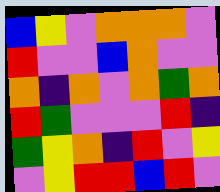[["blue", "yellow", "violet", "orange", "orange", "orange", "violet"], ["red", "violet", "violet", "blue", "orange", "violet", "violet"], ["orange", "indigo", "orange", "violet", "orange", "green", "orange"], ["red", "green", "violet", "violet", "violet", "red", "indigo"], ["green", "yellow", "orange", "indigo", "red", "violet", "yellow"], ["violet", "yellow", "red", "red", "blue", "red", "violet"]]